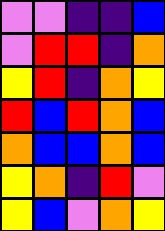[["violet", "violet", "indigo", "indigo", "blue"], ["violet", "red", "red", "indigo", "orange"], ["yellow", "red", "indigo", "orange", "yellow"], ["red", "blue", "red", "orange", "blue"], ["orange", "blue", "blue", "orange", "blue"], ["yellow", "orange", "indigo", "red", "violet"], ["yellow", "blue", "violet", "orange", "yellow"]]